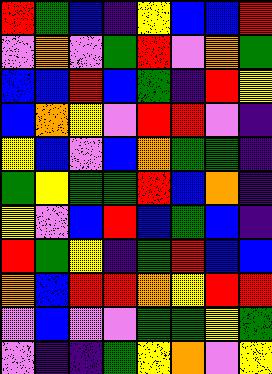[["red", "green", "blue", "indigo", "yellow", "blue", "blue", "red"], ["violet", "orange", "violet", "green", "red", "violet", "orange", "green"], ["blue", "blue", "red", "blue", "green", "indigo", "red", "yellow"], ["blue", "orange", "yellow", "violet", "red", "red", "violet", "indigo"], ["yellow", "blue", "violet", "blue", "orange", "green", "green", "indigo"], ["green", "yellow", "green", "green", "red", "blue", "orange", "indigo"], ["yellow", "violet", "blue", "red", "blue", "green", "blue", "indigo"], ["red", "green", "yellow", "indigo", "green", "red", "blue", "blue"], ["orange", "blue", "red", "red", "orange", "yellow", "red", "red"], ["violet", "blue", "violet", "violet", "green", "green", "yellow", "green"], ["violet", "indigo", "indigo", "green", "yellow", "orange", "violet", "yellow"]]